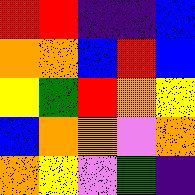[["red", "red", "indigo", "indigo", "blue"], ["orange", "orange", "blue", "red", "blue"], ["yellow", "green", "red", "orange", "yellow"], ["blue", "orange", "orange", "violet", "orange"], ["orange", "yellow", "violet", "green", "indigo"]]